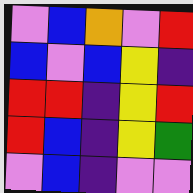[["violet", "blue", "orange", "violet", "red"], ["blue", "violet", "blue", "yellow", "indigo"], ["red", "red", "indigo", "yellow", "red"], ["red", "blue", "indigo", "yellow", "green"], ["violet", "blue", "indigo", "violet", "violet"]]